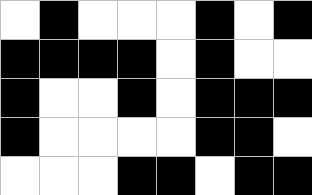[["white", "black", "white", "white", "white", "black", "white", "black"], ["black", "black", "black", "black", "white", "black", "white", "white"], ["black", "white", "white", "black", "white", "black", "black", "black"], ["black", "white", "white", "white", "white", "black", "black", "white"], ["white", "white", "white", "black", "black", "white", "black", "black"]]